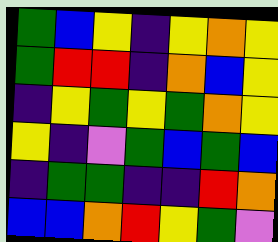[["green", "blue", "yellow", "indigo", "yellow", "orange", "yellow"], ["green", "red", "red", "indigo", "orange", "blue", "yellow"], ["indigo", "yellow", "green", "yellow", "green", "orange", "yellow"], ["yellow", "indigo", "violet", "green", "blue", "green", "blue"], ["indigo", "green", "green", "indigo", "indigo", "red", "orange"], ["blue", "blue", "orange", "red", "yellow", "green", "violet"]]